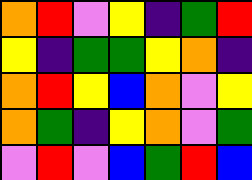[["orange", "red", "violet", "yellow", "indigo", "green", "red"], ["yellow", "indigo", "green", "green", "yellow", "orange", "indigo"], ["orange", "red", "yellow", "blue", "orange", "violet", "yellow"], ["orange", "green", "indigo", "yellow", "orange", "violet", "green"], ["violet", "red", "violet", "blue", "green", "red", "blue"]]